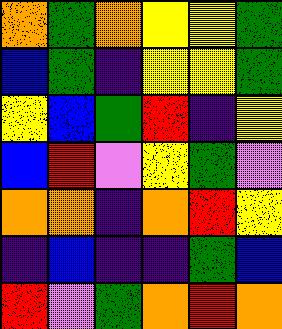[["orange", "green", "orange", "yellow", "yellow", "green"], ["blue", "green", "indigo", "yellow", "yellow", "green"], ["yellow", "blue", "green", "red", "indigo", "yellow"], ["blue", "red", "violet", "yellow", "green", "violet"], ["orange", "orange", "indigo", "orange", "red", "yellow"], ["indigo", "blue", "indigo", "indigo", "green", "blue"], ["red", "violet", "green", "orange", "red", "orange"]]